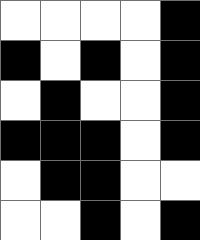[["white", "white", "white", "white", "black"], ["black", "white", "black", "white", "black"], ["white", "black", "white", "white", "black"], ["black", "black", "black", "white", "black"], ["white", "black", "black", "white", "white"], ["white", "white", "black", "white", "black"]]